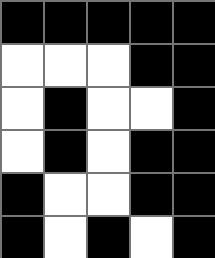[["black", "black", "black", "black", "black"], ["white", "white", "white", "black", "black"], ["white", "black", "white", "white", "black"], ["white", "black", "white", "black", "black"], ["black", "white", "white", "black", "black"], ["black", "white", "black", "white", "black"]]